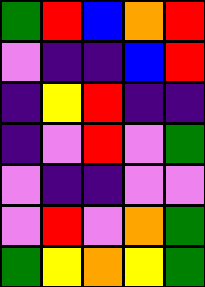[["green", "red", "blue", "orange", "red"], ["violet", "indigo", "indigo", "blue", "red"], ["indigo", "yellow", "red", "indigo", "indigo"], ["indigo", "violet", "red", "violet", "green"], ["violet", "indigo", "indigo", "violet", "violet"], ["violet", "red", "violet", "orange", "green"], ["green", "yellow", "orange", "yellow", "green"]]